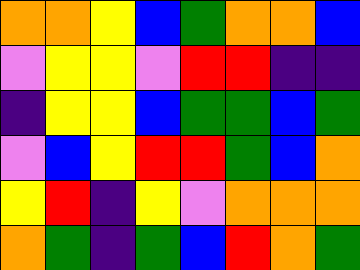[["orange", "orange", "yellow", "blue", "green", "orange", "orange", "blue"], ["violet", "yellow", "yellow", "violet", "red", "red", "indigo", "indigo"], ["indigo", "yellow", "yellow", "blue", "green", "green", "blue", "green"], ["violet", "blue", "yellow", "red", "red", "green", "blue", "orange"], ["yellow", "red", "indigo", "yellow", "violet", "orange", "orange", "orange"], ["orange", "green", "indigo", "green", "blue", "red", "orange", "green"]]